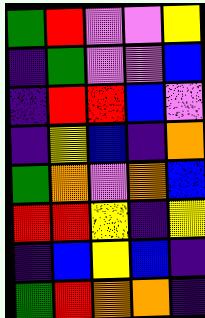[["green", "red", "violet", "violet", "yellow"], ["indigo", "green", "violet", "violet", "blue"], ["indigo", "red", "red", "blue", "violet"], ["indigo", "yellow", "blue", "indigo", "orange"], ["green", "orange", "violet", "orange", "blue"], ["red", "red", "yellow", "indigo", "yellow"], ["indigo", "blue", "yellow", "blue", "indigo"], ["green", "red", "orange", "orange", "indigo"]]